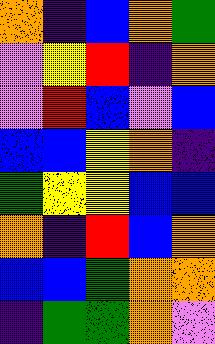[["orange", "indigo", "blue", "orange", "green"], ["violet", "yellow", "red", "indigo", "orange"], ["violet", "red", "blue", "violet", "blue"], ["blue", "blue", "yellow", "orange", "indigo"], ["green", "yellow", "yellow", "blue", "blue"], ["orange", "indigo", "red", "blue", "orange"], ["blue", "blue", "green", "orange", "orange"], ["indigo", "green", "green", "orange", "violet"]]